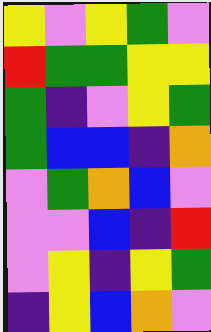[["yellow", "violet", "yellow", "green", "violet"], ["red", "green", "green", "yellow", "yellow"], ["green", "indigo", "violet", "yellow", "green"], ["green", "blue", "blue", "indigo", "orange"], ["violet", "green", "orange", "blue", "violet"], ["violet", "violet", "blue", "indigo", "red"], ["violet", "yellow", "indigo", "yellow", "green"], ["indigo", "yellow", "blue", "orange", "violet"]]